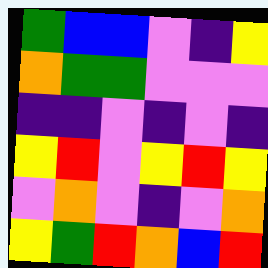[["green", "blue", "blue", "violet", "indigo", "yellow"], ["orange", "green", "green", "violet", "violet", "violet"], ["indigo", "indigo", "violet", "indigo", "violet", "indigo"], ["yellow", "red", "violet", "yellow", "red", "yellow"], ["violet", "orange", "violet", "indigo", "violet", "orange"], ["yellow", "green", "red", "orange", "blue", "red"]]